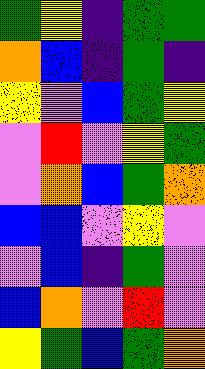[["green", "yellow", "indigo", "green", "green"], ["orange", "blue", "indigo", "green", "indigo"], ["yellow", "violet", "blue", "green", "yellow"], ["violet", "red", "violet", "yellow", "green"], ["violet", "orange", "blue", "green", "orange"], ["blue", "blue", "violet", "yellow", "violet"], ["violet", "blue", "indigo", "green", "violet"], ["blue", "orange", "violet", "red", "violet"], ["yellow", "green", "blue", "green", "orange"]]